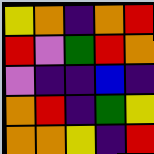[["yellow", "orange", "indigo", "orange", "red"], ["red", "violet", "green", "red", "orange"], ["violet", "indigo", "indigo", "blue", "indigo"], ["orange", "red", "indigo", "green", "yellow"], ["orange", "orange", "yellow", "indigo", "red"]]